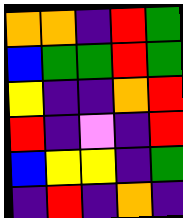[["orange", "orange", "indigo", "red", "green"], ["blue", "green", "green", "red", "green"], ["yellow", "indigo", "indigo", "orange", "red"], ["red", "indigo", "violet", "indigo", "red"], ["blue", "yellow", "yellow", "indigo", "green"], ["indigo", "red", "indigo", "orange", "indigo"]]